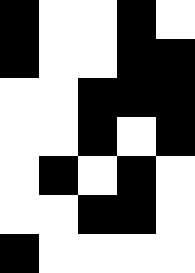[["black", "white", "white", "black", "white"], ["black", "white", "white", "black", "black"], ["white", "white", "black", "black", "black"], ["white", "white", "black", "white", "black"], ["white", "black", "white", "black", "white"], ["white", "white", "black", "black", "white"], ["black", "white", "white", "white", "white"]]